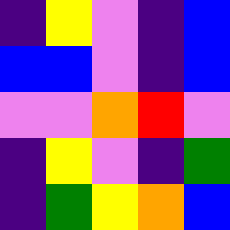[["indigo", "yellow", "violet", "indigo", "blue"], ["blue", "blue", "violet", "indigo", "blue"], ["violet", "violet", "orange", "red", "violet"], ["indigo", "yellow", "violet", "indigo", "green"], ["indigo", "green", "yellow", "orange", "blue"]]